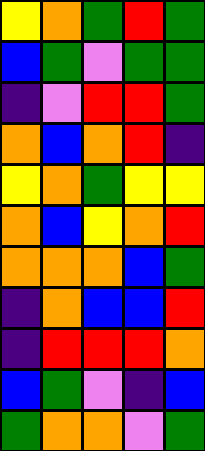[["yellow", "orange", "green", "red", "green"], ["blue", "green", "violet", "green", "green"], ["indigo", "violet", "red", "red", "green"], ["orange", "blue", "orange", "red", "indigo"], ["yellow", "orange", "green", "yellow", "yellow"], ["orange", "blue", "yellow", "orange", "red"], ["orange", "orange", "orange", "blue", "green"], ["indigo", "orange", "blue", "blue", "red"], ["indigo", "red", "red", "red", "orange"], ["blue", "green", "violet", "indigo", "blue"], ["green", "orange", "orange", "violet", "green"]]